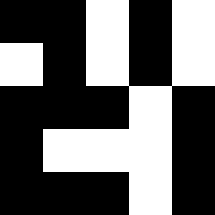[["black", "black", "white", "black", "white"], ["white", "black", "white", "black", "white"], ["black", "black", "black", "white", "black"], ["black", "white", "white", "white", "black"], ["black", "black", "black", "white", "black"]]